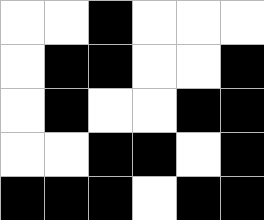[["white", "white", "black", "white", "white", "white"], ["white", "black", "black", "white", "white", "black"], ["white", "black", "white", "white", "black", "black"], ["white", "white", "black", "black", "white", "black"], ["black", "black", "black", "white", "black", "black"]]